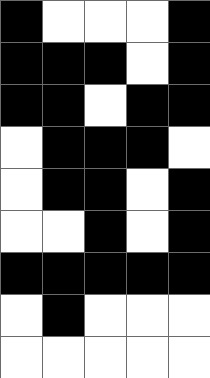[["black", "white", "white", "white", "black"], ["black", "black", "black", "white", "black"], ["black", "black", "white", "black", "black"], ["white", "black", "black", "black", "white"], ["white", "black", "black", "white", "black"], ["white", "white", "black", "white", "black"], ["black", "black", "black", "black", "black"], ["white", "black", "white", "white", "white"], ["white", "white", "white", "white", "white"]]